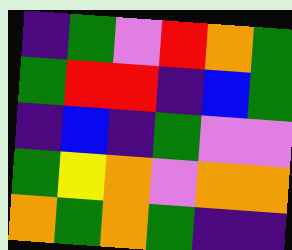[["indigo", "green", "violet", "red", "orange", "green"], ["green", "red", "red", "indigo", "blue", "green"], ["indigo", "blue", "indigo", "green", "violet", "violet"], ["green", "yellow", "orange", "violet", "orange", "orange"], ["orange", "green", "orange", "green", "indigo", "indigo"]]